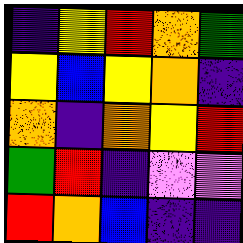[["indigo", "yellow", "red", "orange", "green"], ["yellow", "blue", "yellow", "orange", "indigo"], ["orange", "indigo", "orange", "yellow", "red"], ["green", "red", "indigo", "violet", "violet"], ["red", "orange", "blue", "indigo", "indigo"]]